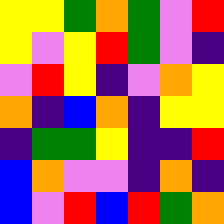[["yellow", "yellow", "green", "orange", "green", "violet", "red"], ["yellow", "violet", "yellow", "red", "green", "violet", "indigo"], ["violet", "red", "yellow", "indigo", "violet", "orange", "yellow"], ["orange", "indigo", "blue", "orange", "indigo", "yellow", "yellow"], ["indigo", "green", "green", "yellow", "indigo", "indigo", "red"], ["blue", "orange", "violet", "violet", "indigo", "orange", "indigo"], ["blue", "violet", "red", "blue", "red", "green", "orange"]]